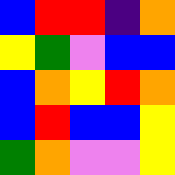[["blue", "red", "red", "indigo", "orange"], ["yellow", "green", "violet", "blue", "blue"], ["blue", "orange", "yellow", "red", "orange"], ["blue", "red", "blue", "blue", "yellow"], ["green", "orange", "violet", "violet", "yellow"]]